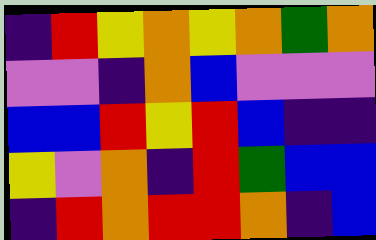[["indigo", "red", "yellow", "orange", "yellow", "orange", "green", "orange"], ["violet", "violet", "indigo", "orange", "blue", "violet", "violet", "violet"], ["blue", "blue", "red", "yellow", "red", "blue", "indigo", "indigo"], ["yellow", "violet", "orange", "indigo", "red", "green", "blue", "blue"], ["indigo", "red", "orange", "red", "red", "orange", "indigo", "blue"]]